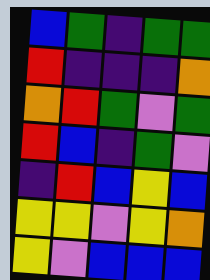[["blue", "green", "indigo", "green", "green"], ["red", "indigo", "indigo", "indigo", "orange"], ["orange", "red", "green", "violet", "green"], ["red", "blue", "indigo", "green", "violet"], ["indigo", "red", "blue", "yellow", "blue"], ["yellow", "yellow", "violet", "yellow", "orange"], ["yellow", "violet", "blue", "blue", "blue"]]